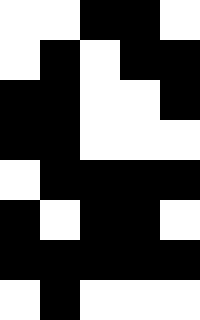[["white", "white", "black", "black", "white"], ["white", "black", "white", "black", "black"], ["black", "black", "white", "white", "black"], ["black", "black", "white", "white", "white"], ["white", "black", "black", "black", "black"], ["black", "white", "black", "black", "white"], ["black", "black", "black", "black", "black"], ["white", "black", "white", "white", "white"]]